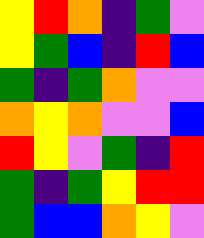[["yellow", "red", "orange", "indigo", "green", "violet"], ["yellow", "green", "blue", "indigo", "red", "blue"], ["green", "indigo", "green", "orange", "violet", "violet"], ["orange", "yellow", "orange", "violet", "violet", "blue"], ["red", "yellow", "violet", "green", "indigo", "red"], ["green", "indigo", "green", "yellow", "red", "red"], ["green", "blue", "blue", "orange", "yellow", "violet"]]